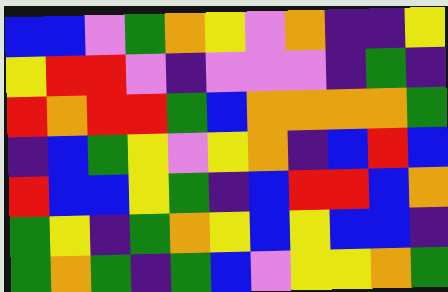[["blue", "blue", "violet", "green", "orange", "yellow", "violet", "orange", "indigo", "indigo", "yellow"], ["yellow", "red", "red", "violet", "indigo", "violet", "violet", "violet", "indigo", "green", "indigo"], ["red", "orange", "red", "red", "green", "blue", "orange", "orange", "orange", "orange", "green"], ["indigo", "blue", "green", "yellow", "violet", "yellow", "orange", "indigo", "blue", "red", "blue"], ["red", "blue", "blue", "yellow", "green", "indigo", "blue", "red", "red", "blue", "orange"], ["green", "yellow", "indigo", "green", "orange", "yellow", "blue", "yellow", "blue", "blue", "indigo"], ["green", "orange", "green", "indigo", "green", "blue", "violet", "yellow", "yellow", "orange", "green"]]